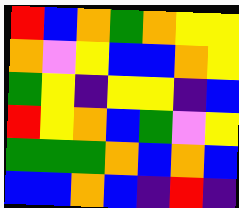[["red", "blue", "orange", "green", "orange", "yellow", "yellow"], ["orange", "violet", "yellow", "blue", "blue", "orange", "yellow"], ["green", "yellow", "indigo", "yellow", "yellow", "indigo", "blue"], ["red", "yellow", "orange", "blue", "green", "violet", "yellow"], ["green", "green", "green", "orange", "blue", "orange", "blue"], ["blue", "blue", "orange", "blue", "indigo", "red", "indigo"]]